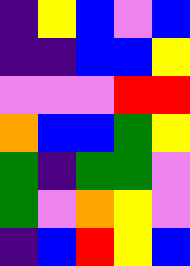[["indigo", "yellow", "blue", "violet", "blue"], ["indigo", "indigo", "blue", "blue", "yellow"], ["violet", "violet", "violet", "red", "red"], ["orange", "blue", "blue", "green", "yellow"], ["green", "indigo", "green", "green", "violet"], ["green", "violet", "orange", "yellow", "violet"], ["indigo", "blue", "red", "yellow", "blue"]]